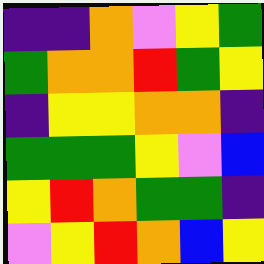[["indigo", "indigo", "orange", "violet", "yellow", "green"], ["green", "orange", "orange", "red", "green", "yellow"], ["indigo", "yellow", "yellow", "orange", "orange", "indigo"], ["green", "green", "green", "yellow", "violet", "blue"], ["yellow", "red", "orange", "green", "green", "indigo"], ["violet", "yellow", "red", "orange", "blue", "yellow"]]